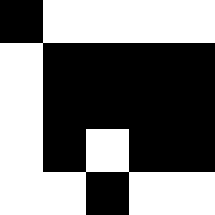[["black", "white", "white", "white", "white"], ["white", "black", "black", "black", "black"], ["white", "black", "black", "black", "black"], ["white", "black", "white", "black", "black"], ["white", "white", "black", "white", "white"]]